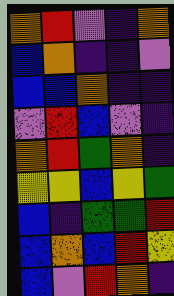[["orange", "red", "violet", "indigo", "orange"], ["blue", "orange", "indigo", "indigo", "violet"], ["blue", "blue", "orange", "indigo", "indigo"], ["violet", "red", "blue", "violet", "indigo"], ["orange", "red", "green", "orange", "indigo"], ["yellow", "yellow", "blue", "yellow", "green"], ["blue", "indigo", "green", "green", "red"], ["blue", "orange", "blue", "red", "yellow"], ["blue", "violet", "red", "orange", "indigo"]]